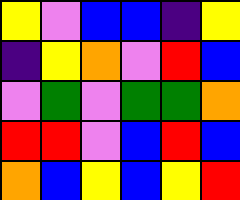[["yellow", "violet", "blue", "blue", "indigo", "yellow"], ["indigo", "yellow", "orange", "violet", "red", "blue"], ["violet", "green", "violet", "green", "green", "orange"], ["red", "red", "violet", "blue", "red", "blue"], ["orange", "blue", "yellow", "blue", "yellow", "red"]]